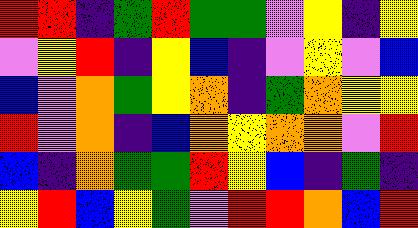[["red", "red", "indigo", "green", "red", "green", "green", "violet", "yellow", "indigo", "yellow"], ["violet", "yellow", "red", "indigo", "yellow", "blue", "indigo", "violet", "yellow", "violet", "blue"], ["blue", "violet", "orange", "green", "yellow", "orange", "indigo", "green", "orange", "yellow", "yellow"], ["red", "violet", "orange", "indigo", "blue", "orange", "yellow", "orange", "orange", "violet", "red"], ["blue", "indigo", "orange", "green", "green", "red", "yellow", "blue", "indigo", "green", "indigo"], ["yellow", "red", "blue", "yellow", "green", "violet", "red", "red", "orange", "blue", "red"]]